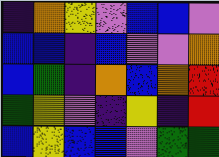[["indigo", "orange", "yellow", "violet", "blue", "blue", "violet"], ["blue", "blue", "indigo", "blue", "violet", "violet", "orange"], ["blue", "green", "indigo", "orange", "blue", "orange", "red"], ["green", "yellow", "violet", "indigo", "yellow", "indigo", "red"], ["blue", "yellow", "blue", "blue", "violet", "green", "green"]]